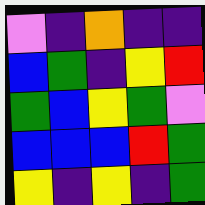[["violet", "indigo", "orange", "indigo", "indigo"], ["blue", "green", "indigo", "yellow", "red"], ["green", "blue", "yellow", "green", "violet"], ["blue", "blue", "blue", "red", "green"], ["yellow", "indigo", "yellow", "indigo", "green"]]